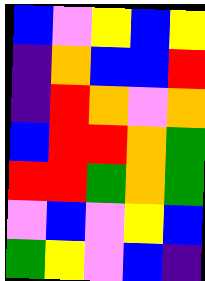[["blue", "violet", "yellow", "blue", "yellow"], ["indigo", "orange", "blue", "blue", "red"], ["indigo", "red", "orange", "violet", "orange"], ["blue", "red", "red", "orange", "green"], ["red", "red", "green", "orange", "green"], ["violet", "blue", "violet", "yellow", "blue"], ["green", "yellow", "violet", "blue", "indigo"]]